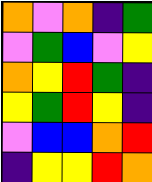[["orange", "violet", "orange", "indigo", "green"], ["violet", "green", "blue", "violet", "yellow"], ["orange", "yellow", "red", "green", "indigo"], ["yellow", "green", "red", "yellow", "indigo"], ["violet", "blue", "blue", "orange", "red"], ["indigo", "yellow", "yellow", "red", "orange"]]